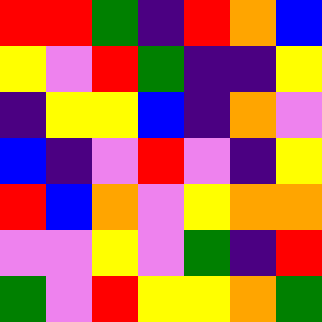[["red", "red", "green", "indigo", "red", "orange", "blue"], ["yellow", "violet", "red", "green", "indigo", "indigo", "yellow"], ["indigo", "yellow", "yellow", "blue", "indigo", "orange", "violet"], ["blue", "indigo", "violet", "red", "violet", "indigo", "yellow"], ["red", "blue", "orange", "violet", "yellow", "orange", "orange"], ["violet", "violet", "yellow", "violet", "green", "indigo", "red"], ["green", "violet", "red", "yellow", "yellow", "orange", "green"]]